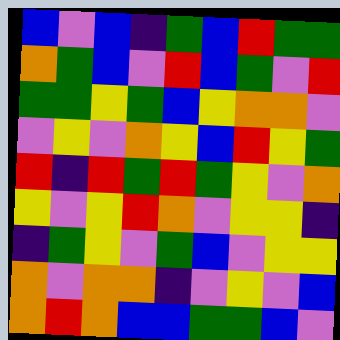[["blue", "violet", "blue", "indigo", "green", "blue", "red", "green", "green"], ["orange", "green", "blue", "violet", "red", "blue", "green", "violet", "red"], ["green", "green", "yellow", "green", "blue", "yellow", "orange", "orange", "violet"], ["violet", "yellow", "violet", "orange", "yellow", "blue", "red", "yellow", "green"], ["red", "indigo", "red", "green", "red", "green", "yellow", "violet", "orange"], ["yellow", "violet", "yellow", "red", "orange", "violet", "yellow", "yellow", "indigo"], ["indigo", "green", "yellow", "violet", "green", "blue", "violet", "yellow", "yellow"], ["orange", "violet", "orange", "orange", "indigo", "violet", "yellow", "violet", "blue"], ["orange", "red", "orange", "blue", "blue", "green", "green", "blue", "violet"]]